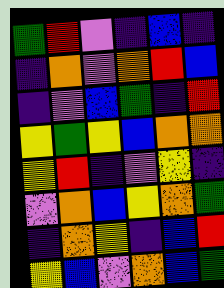[["green", "red", "violet", "indigo", "blue", "indigo"], ["indigo", "orange", "violet", "orange", "red", "blue"], ["indigo", "violet", "blue", "green", "indigo", "red"], ["yellow", "green", "yellow", "blue", "orange", "orange"], ["yellow", "red", "indigo", "violet", "yellow", "indigo"], ["violet", "orange", "blue", "yellow", "orange", "green"], ["indigo", "orange", "yellow", "indigo", "blue", "red"], ["yellow", "blue", "violet", "orange", "blue", "green"]]